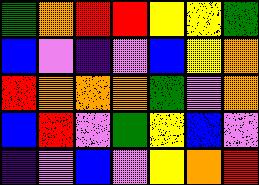[["green", "orange", "red", "red", "yellow", "yellow", "green"], ["blue", "violet", "indigo", "violet", "blue", "yellow", "orange"], ["red", "orange", "orange", "orange", "green", "violet", "orange"], ["blue", "red", "violet", "green", "yellow", "blue", "violet"], ["indigo", "violet", "blue", "violet", "yellow", "orange", "red"]]